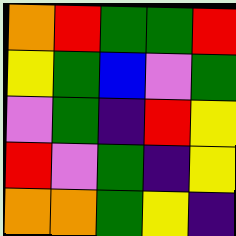[["orange", "red", "green", "green", "red"], ["yellow", "green", "blue", "violet", "green"], ["violet", "green", "indigo", "red", "yellow"], ["red", "violet", "green", "indigo", "yellow"], ["orange", "orange", "green", "yellow", "indigo"]]